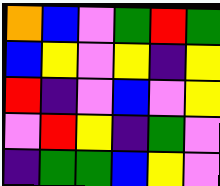[["orange", "blue", "violet", "green", "red", "green"], ["blue", "yellow", "violet", "yellow", "indigo", "yellow"], ["red", "indigo", "violet", "blue", "violet", "yellow"], ["violet", "red", "yellow", "indigo", "green", "violet"], ["indigo", "green", "green", "blue", "yellow", "violet"]]